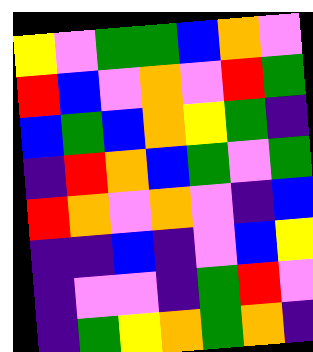[["yellow", "violet", "green", "green", "blue", "orange", "violet"], ["red", "blue", "violet", "orange", "violet", "red", "green"], ["blue", "green", "blue", "orange", "yellow", "green", "indigo"], ["indigo", "red", "orange", "blue", "green", "violet", "green"], ["red", "orange", "violet", "orange", "violet", "indigo", "blue"], ["indigo", "indigo", "blue", "indigo", "violet", "blue", "yellow"], ["indigo", "violet", "violet", "indigo", "green", "red", "violet"], ["indigo", "green", "yellow", "orange", "green", "orange", "indigo"]]